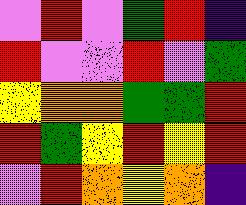[["violet", "red", "violet", "green", "red", "indigo"], ["red", "violet", "violet", "red", "violet", "green"], ["yellow", "orange", "orange", "green", "green", "red"], ["red", "green", "yellow", "red", "yellow", "red"], ["violet", "red", "orange", "yellow", "orange", "indigo"]]